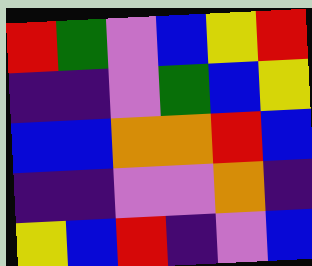[["red", "green", "violet", "blue", "yellow", "red"], ["indigo", "indigo", "violet", "green", "blue", "yellow"], ["blue", "blue", "orange", "orange", "red", "blue"], ["indigo", "indigo", "violet", "violet", "orange", "indigo"], ["yellow", "blue", "red", "indigo", "violet", "blue"]]